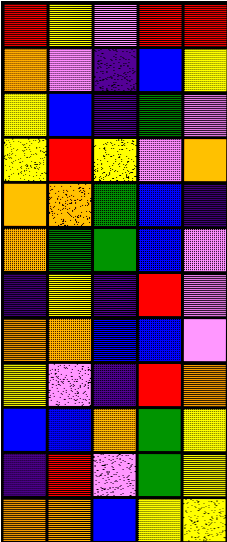[["red", "yellow", "violet", "red", "red"], ["orange", "violet", "indigo", "blue", "yellow"], ["yellow", "blue", "indigo", "green", "violet"], ["yellow", "red", "yellow", "violet", "orange"], ["orange", "orange", "green", "blue", "indigo"], ["orange", "green", "green", "blue", "violet"], ["indigo", "yellow", "indigo", "red", "violet"], ["orange", "orange", "blue", "blue", "violet"], ["yellow", "violet", "indigo", "red", "orange"], ["blue", "blue", "orange", "green", "yellow"], ["indigo", "red", "violet", "green", "yellow"], ["orange", "orange", "blue", "yellow", "yellow"]]